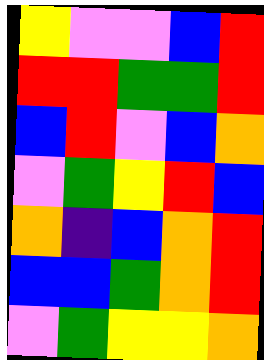[["yellow", "violet", "violet", "blue", "red"], ["red", "red", "green", "green", "red"], ["blue", "red", "violet", "blue", "orange"], ["violet", "green", "yellow", "red", "blue"], ["orange", "indigo", "blue", "orange", "red"], ["blue", "blue", "green", "orange", "red"], ["violet", "green", "yellow", "yellow", "orange"]]